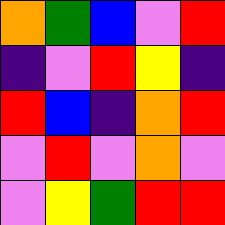[["orange", "green", "blue", "violet", "red"], ["indigo", "violet", "red", "yellow", "indigo"], ["red", "blue", "indigo", "orange", "red"], ["violet", "red", "violet", "orange", "violet"], ["violet", "yellow", "green", "red", "red"]]